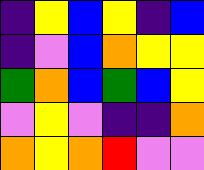[["indigo", "yellow", "blue", "yellow", "indigo", "blue"], ["indigo", "violet", "blue", "orange", "yellow", "yellow"], ["green", "orange", "blue", "green", "blue", "yellow"], ["violet", "yellow", "violet", "indigo", "indigo", "orange"], ["orange", "yellow", "orange", "red", "violet", "violet"]]